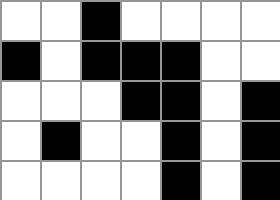[["white", "white", "black", "white", "white", "white", "white"], ["black", "white", "black", "black", "black", "white", "white"], ["white", "white", "white", "black", "black", "white", "black"], ["white", "black", "white", "white", "black", "white", "black"], ["white", "white", "white", "white", "black", "white", "black"]]